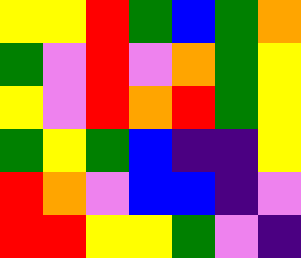[["yellow", "yellow", "red", "green", "blue", "green", "orange"], ["green", "violet", "red", "violet", "orange", "green", "yellow"], ["yellow", "violet", "red", "orange", "red", "green", "yellow"], ["green", "yellow", "green", "blue", "indigo", "indigo", "yellow"], ["red", "orange", "violet", "blue", "blue", "indigo", "violet"], ["red", "red", "yellow", "yellow", "green", "violet", "indigo"]]